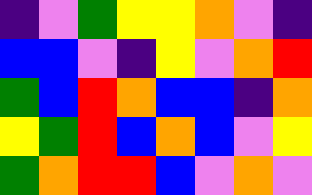[["indigo", "violet", "green", "yellow", "yellow", "orange", "violet", "indigo"], ["blue", "blue", "violet", "indigo", "yellow", "violet", "orange", "red"], ["green", "blue", "red", "orange", "blue", "blue", "indigo", "orange"], ["yellow", "green", "red", "blue", "orange", "blue", "violet", "yellow"], ["green", "orange", "red", "red", "blue", "violet", "orange", "violet"]]